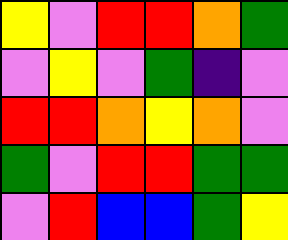[["yellow", "violet", "red", "red", "orange", "green"], ["violet", "yellow", "violet", "green", "indigo", "violet"], ["red", "red", "orange", "yellow", "orange", "violet"], ["green", "violet", "red", "red", "green", "green"], ["violet", "red", "blue", "blue", "green", "yellow"]]